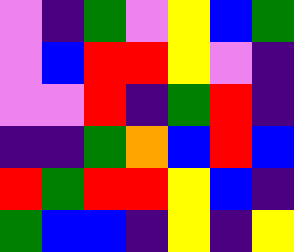[["violet", "indigo", "green", "violet", "yellow", "blue", "green"], ["violet", "blue", "red", "red", "yellow", "violet", "indigo"], ["violet", "violet", "red", "indigo", "green", "red", "indigo"], ["indigo", "indigo", "green", "orange", "blue", "red", "blue"], ["red", "green", "red", "red", "yellow", "blue", "indigo"], ["green", "blue", "blue", "indigo", "yellow", "indigo", "yellow"]]